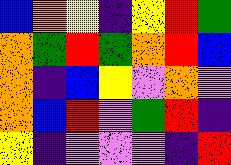[["blue", "orange", "yellow", "indigo", "yellow", "red", "green"], ["orange", "green", "red", "green", "orange", "red", "blue"], ["orange", "indigo", "blue", "yellow", "violet", "orange", "violet"], ["orange", "blue", "red", "violet", "green", "red", "indigo"], ["yellow", "indigo", "violet", "violet", "violet", "indigo", "red"]]